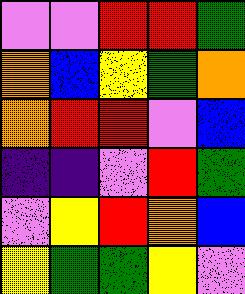[["violet", "violet", "red", "red", "green"], ["orange", "blue", "yellow", "green", "orange"], ["orange", "red", "red", "violet", "blue"], ["indigo", "indigo", "violet", "red", "green"], ["violet", "yellow", "red", "orange", "blue"], ["yellow", "green", "green", "yellow", "violet"]]